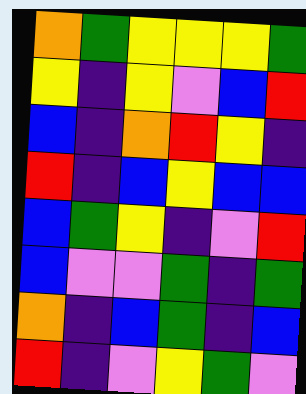[["orange", "green", "yellow", "yellow", "yellow", "green"], ["yellow", "indigo", "yellow", "violet", "blue", "red"], ["blue", "indigo", "orange", "red", "yellow", "indigo"], ["red", "indigo", "blue", "yellow", "blue", "blue"], ["blue", "green", "yellow", "indigo", "violet", "red"], ["blue", "violet", "violet", "green", "indigo", "green"], ["orange", "indigo", "blue", "green", "indigo", "blue"], ["red", "indigo", "violet", "yellow", "green", "violet"]]